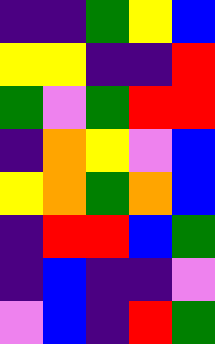[["indigo", "indigo", "green", "yellow", "blue"], ["yellow", "yellow", "indigo", "indigo", "red"], ["green", "violet", "green", "red", "red"], ["indigo", "orange", "yellow", "violet", "blue"], ["yellow", "orange", "green", "orange", "blue"], ["indigo", "red", "red", "blue", "green"], ["indigo", "blue", "indigo", "indigo", "violet"], ["violet", "blue", "indigo", "red", "green"]]